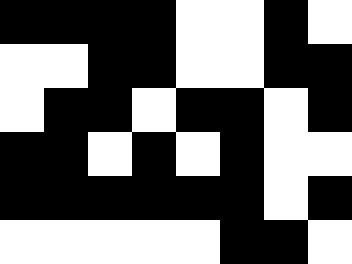[["black", "black", "black", "black", "white", "white", "black", "white"], ["white", "white", "black", "black", "white", "white", "black", "black"], ["white", "black", "black", "white", "black", "black", "white", "black"], ["black", "black", "white", "black", "white", "black", "white", "white"], ["black", "black", "black", "black", "black", "black", "white", "black"], ["white", "white", "white", "white", "white", "black", "black", "white"]]